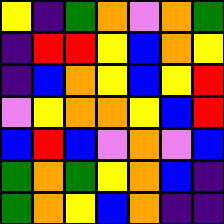[["yellow", "indigo", "green", "orange", "violet", "orange", "green"], ["indigo", "red", "red", "yellow", "blue", "orange", "yellow"], ["indigo", "blue", "orange", "yellow", "blue", "yellow", "red"], ["violet", "yellow", "orange", "orange", "yellow", "blue", "red"], ["blue", "red", "blue", "violet", "orange", "violet", "blue"], ["green", "orange", "green", "yellow", "orange", "blue", "indigo"], ["green", "orange", "yellow", "blue", "orange", "indigo", "indigo"]]